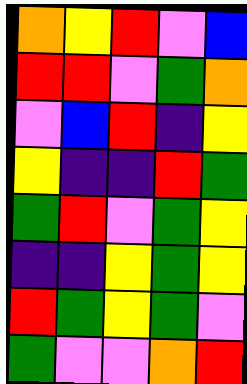[["orange", "yellow", "red", "violet", "blue"], ["red", "red", "violet", "green", "orange"], ["violet", "blue", "red", "indigo", "yellow"], ["yellow", "indigo", "indigo", "red", "green"], ["green", "red", "violet", "green", "yellow"], ["indigo", "indigo", "yellow", "green", "yellow"], ["red", "green", "yellow", "green", "violet"], ["green", "violet", "violet", "orange", "red"]]